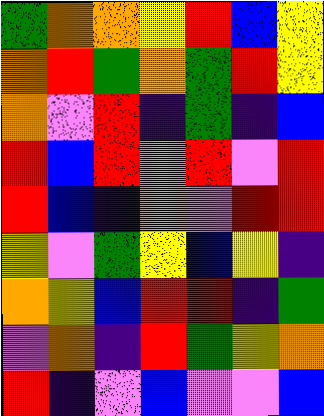[["green", "orange", "orange", "yellow", "red", "blue", "yellow"], ["orange", "red", "green", "orange", "green", "red", "yellow"], ["orange", "violet", "red", "indigo", "green", "indigo", "blue"], ["red", "blue", "red", "violet", "red", "violet", "red"], ["red", "blue", "indigo", "orange", "violet", "red", "red"], ["yellow", "violet", "green", "yellow", "blue", "yellow", "indigo"], ["orange", "yellow", "blue", "red", "red", "indigo", "green"], ["violet", "orange", "indigo", "red", "green", "yellow", "orange"], ["red", "indigo", "violet", "blue", "violet", "violet", "blue"]]